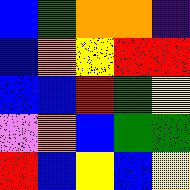[["blue", "green", "orange", "orange", "indigo"], ["blue", "orange", "yellow", "red", "red"], ["blue", "blue", "red", "green", "yellow"], ["violet", "orange", "blue", "green", "green"], ["red", "blue", "yellow", "blue", "yellow"]]